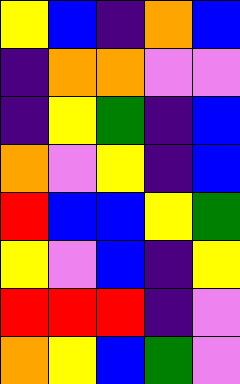[["yellow", "blue", "indigo", "orange", "blue"], ["indigo", "orange", "orange", "violet", "violet"], ["indigo", "yellow", "green", "indigo", "blue"], ["orange", "violet", "yellow", "indigo", "blue"], ["red", "blue", "blue", "yellow", "green"], ["yellow", "violet", "blue", "indigo", "yellow"], ["red", "red", "red", "indigo", "violet"], ["orange", "yellow", "blue", "green", "violet"]]